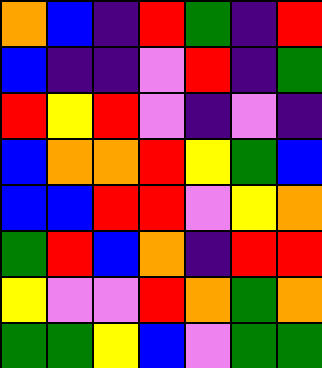[["orange", "blue", "indigo", "red", "green", "indigo", "red"], ["blue", "indigo", "indigo", "violet", "red", "indigo", "green"], ["red", "yellow", "red", "violet", "indigo", "violet", "indigo"], ["blue", "orange", "orange", "red", "yellow", "green", "blue"], ["blue", "blue", "red", "red", "violet", "yellow", "orange"], ["green", "red", "blue", "orange", "indigo", "red", "red"], ["yellow", "violet", "violet", "red", "orange", "green", "orange"], ["green", "green", "yellow", "blue", "violet", "green", "green"]]